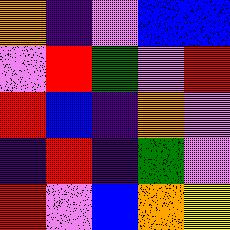[["orange", "indigo", "violet", "blue", "blue"], ["violet", "red", "green", "violet", "red"], ["red", "blue", "indigo", "orange", "violet"], ["indigo", "red", "indigo", "green", "violet"], ["red", "violet", "blue", "orange", "yellow"]]